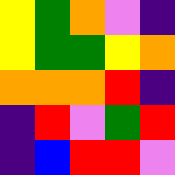[["yellow", "green", "orange", "violet", "indigo"], ["yellow", "green", "green", "yellow", "orange"], ["orange", "orange", "orange", "red", "indigo"], ["indigo", "red", "violet", "green", "red"], ["indigo", "blue", "red", "red", "violet"]]